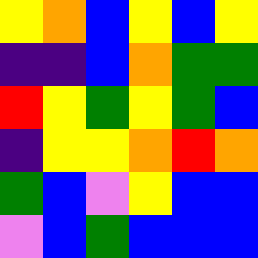[["yellow", "orange", "blue", "yellow", "blue", "yellow"], ["indigo", "indigo", "blue", "orange", "green", "green"], ["red", "yellow", "green", "yellow", "green", "blue"], ["indigo", "yellow", "yellow", "orange", "red", "orange"], ["green", "blue", "violet", "yellow", "blue", "blue"], ["violet", "blue", "green", "blue", "blue", "blue"]]